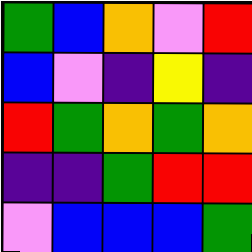[["green", "blue", "orange", "violet", "red"], ["blue", "violet", "indigo", "yellow", "indigo"], ["red", "green", "orange", "green", "orange"], ["indigo", "indigo", "green", "red", "red"], ["violet", "blue", "blue", "blue", "green"]]